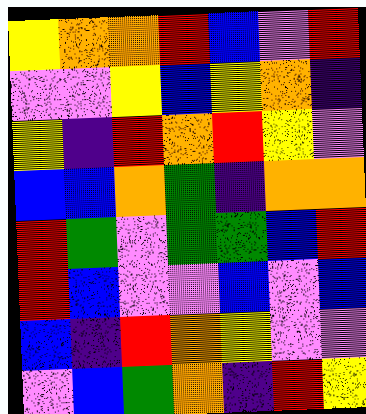[["yellow", "orange", "orange", "red", "blue", "violet", "red"], ["violet", "violet", "yellow", "blue", "yellow", "orange", "indigo"], ["yellow", "indigo", "red", "orange", "red", "yellow", "violet"], ["blue", "blue", "orange", "green", "indigo", "orange", "orange"], ["red", "green", "violet", "green", "green", "blue", "red"], ["red", "blue", "violet", "violet", "blue", "violet", "blue"], ["blue", "indigo", "red", "orange", "yellow", "violet", "violet"], ["violet", "blue", "green", "orange", "indigo", "red", "yellow"]]